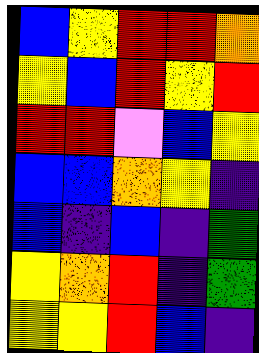[["blue", "yellow", "red", "red", "orange"], ["yellow", "blue", "red", "yellow", "red"], ["red", "red", "violet", "blue", "yellow"], ["blue", "blue", "orange", "yellow", "indigo"], ["blue", "indigo", "blue", "indigo", "green"], ["yellow", "orange", "red", "indigo", "green"], ["yellow", "yellow", "red", "blue", "indigo"]]